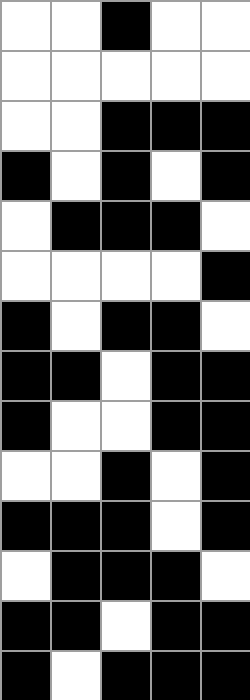[["white", "white", "black", "white", "white"], ["white", "white", "white", "white", "white"], ["white", "white", "black", "black", "black"], ["black", "white", "black", "white", "black"], ["white", "black", "black", "black", "white"], ["white", "white", "white", "white", "black"], ["black", "white", "black", "black", "white"], ["black", "black", "white", "black", "black"], ["black", "white", "white", "black", "black"], ["white", "white", "black", "white", "black"], ["black", "black", "black", "white", "black"], ["white", "black", "black", "black", "white"], ["black", "black", "white", "black", "black"], ["black", "white", "black", "black", "black"]]